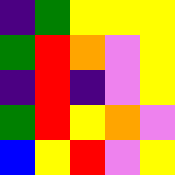[["indigo", "green", "yellow", "yellow", "yellow"], ["green", "red", "orange", "violet", "yellow"], ["indigo", "red", "indigo", "violet", "yellow"], ["green", "red", "yellow", "orange", "violet"], ["blue", "yellow", "red", "violet", "yellow"]]